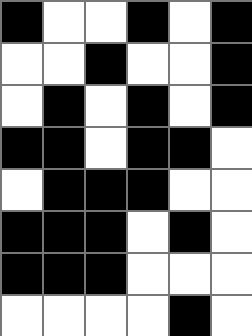[["black", "white", "white", "black", "white", "black"], ["white", "white", "black", "white", "white", "black"], ["white", "black", "white", "black", "white", "black"], ["black", "black", "white", "black", "black", "white"], ["white", "black", "black", "black", "white", "white"], ["black", "black", "black", "white", "black", "white"], ["black", "black", "black", "white", "white", "white"], ["white", "white", "white", "white", "black", "white"]]